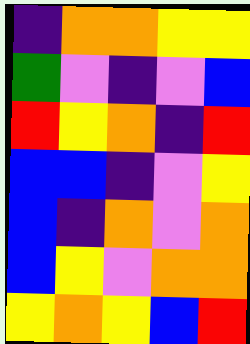[["indigo", "orange", "orange", "yellow", "yellow"], ["green", "violet", "indigo", "violet", "blue"], ["red", "yellow", "orange", "indigo", "red"], ["blue", "blue", "indigo", "violet", "yellow"], ["blue", "indigo", "orange", "violet", "orange"], ["blue", "yellow", "violet", "orange", "orange"], ["yellow", "orange", "yellow", "blue", "red"]]